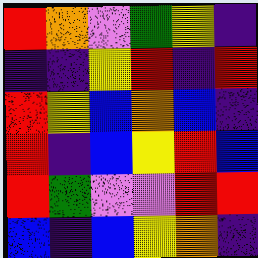[["red", "orange", "violet", "green", "yellow", "indigo"], ["indigo", "indigo", "yellow", "red", "indigo", "red"], ["red", "yellow", "blue", "orange", "blue", "indigo"], ["red", "indigo", "blue", "yellow", "red", "blue"], ["red", "green", "violet", "violet", "red", "red"], ["blue", "indigo", "blue", "yellow", "orange", "indigo"]]